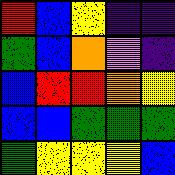[["red", "blue", "yellow", "indigo", "indigo"], ["green", "blue", "orange", "violet", "indigo"], ["blue", "red", "red", "orange", "yellow"], ["blue", "blue", "green", "green", "green"], ["green", "yellow", "yellow", "yellow", "blue"]]